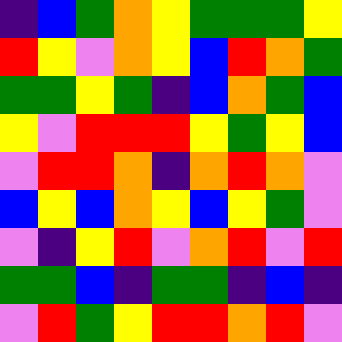[["indigo", "blue", "green", "orange", "yellow", "green", "green", "green", "yellow"], ["red", "yellow", "violet", "orange", "yellow", "blue", "red", "orange", "green"], ["green", "green", "yellow", "green", "indigo", "blue", "orange", "green", "blue"], ["yellow", "violet", "red", "red", "red", "yellow", "green", "yellow", "blue"], ["violet", "red", "red", "orange", "indigo", "orange", "red", "orange", "violet"], ["blue", "yellow", "blue", "orange", "yellow", "blue", "yellow", "green", "violet"], ["violet", "indigo", "yellow", "red", "violet", "orange", "red", "violet", "red"], ["green", "green", "blue", "indigo", "green", "green", "indigo", "blue", "indigo"], ["violet", "red", "green", "yellow", "red", "red", "orange", "red", "violet"]]